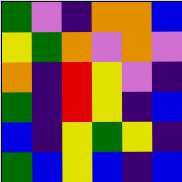[["green", "violet", "indigo", "orange", "orange", "blue"], ["yellow", "green", "orange", "violet", "orange", "violet"], ["orange", "indigo", "red", "yellow", "violet", "indigo"], ["green", "indigo", "red", "yellow", "indigo", "blue"], ["blue", "indigo", "yellow", "green", "yellow", "indigo"], ["green", "blue", "yellow", "blue", "indigo", "blue"]]